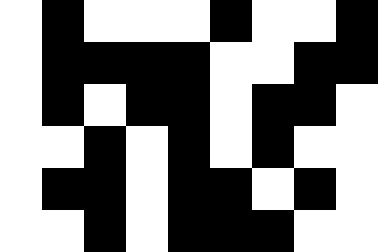[["white", "black", "white", "white", "white", "black", "white", "white", "black"], ["white", "black", "black", "black", "black", "white", "white", "black", "black"], ["white", "black", "white", "black", "black", "white", "black", "black", "white"], ["white", "white", "black", "white", "black", "white", "black", "white", "white"], ["white", "black", "black", "white", "black", "black", "white", "black", "white"], ["white", "white", "black", "white", "black", "black", "black", "white", "white"]]